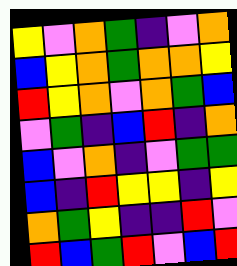[["yellow", "violet", "orange", "green", "indigo", "violet", "orange"], ["blue", "yellow", "orange", "green", "orange", "orange", "yellow"], ["red", "yellow", "orange", "violet", "orange", "green", "blue"], ["violet", "green", "indigo", "blue", "red", "indigo", "orange"], ["blue", "violet", "orange", "indigo", "violet", "green", "green"], ["blue", "indigo", "red", "yellow", "yellow", "indigo", "yellow"], ["orange", "green", "yellow", "indigo", "indigo", "red", "violet"], ["red", "blue", "green", "red", "violet", "blue", "red"]]